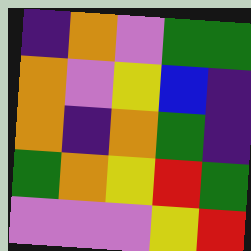[["indigo", "orange", "violet", "green", "green"], ["orange", "violet", "yellow", "blue", "indigo"], ["orange", "indigo", "orange", "green", "indigo"], ["green", "orange", "yellow", "red", "green"], ["violet", "violet", "violet", "yellow", "red"]]